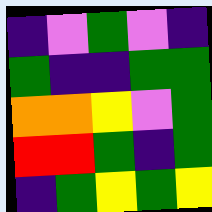[["indigo", "violet", "green", "violet", "indigo"], ["green", "indigo", "indigo", "green", "green"], ["orange", "orange", "yellow", "violet", "green"], ["red", "red", "green", "indigo", "green"], ["indigo", "green", "yellow", "green", "yellow"]]